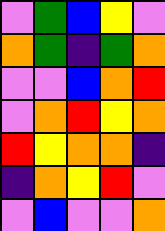[["violet", "green", "blue", "yellow", "violet"], ["orange", "green", "indigo", "green", "orange"], ["violet", "violet", "blue", "orange", "red"], ["violet", "orange", "red", "yellow", "orange"], ["red", "yellow", "orange", "orange", "indigo"], ["indigo", "orange", "yellow", "red", "violet"], ["violet", "blue", "violet", "violet", "orange"]]